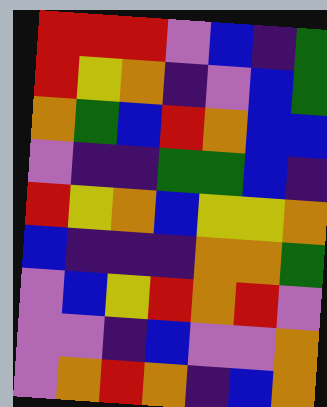[["red", "red", "red", "violet", "blue", "indigo", "green"], ["red", "yellow", "orange", "indigo", "violet", "blue", "green"], ["orange", "green", "blue", "red", "orange", "blue", "blue"], ["violet", "indigo", "indigo", "green", "green", "blue", "indigo"], ["red", "yellow", "orange", "blue", "yellow", "yellow", "orange"], ["blue", "indigo", "indigo", "indigo", "orange", "orange", "green"], ["violet", "blue", "yellow", "red", "orange", "red", "violet"], ["violet", "violet", "indigo", "blue", "violet", "violet", "orange"], ["violet", "orange", "red", "orange", "indigo", "blue", "orange"]]